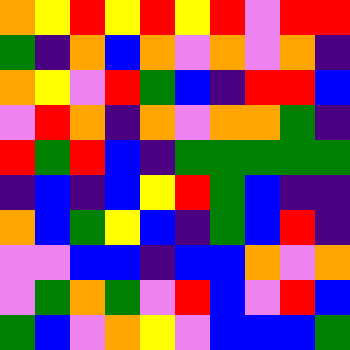[["orange", "yellow", "red", "yellow", "red", "yellow", "red", "violet", "red", "red"], ["green", "indigo", "orange", "blue", "orange", "violet", "orange", "violet", "orange", "indigo"], ["orange", "yellow", "violet", "red", "green", "blue", "indigo", "red", "red", "blue"], ["violet", "red", "orange", "indigo", "orange", "violet", "orange", "orange", "green", "indigo"], ["red", "green", "red", "blue", "indigo", "green", "green", "green", "green", "green"], ["indigo", "blue", "indigo", "blue", "yellow", "red", "green", "blue", "indigo", "indigo"], ["orange", "blue", "green", "yellow", "blue", "indigo", "green", "blue", "red", "indigo"], ["violet", "violet", "blue", "blue", "indigo", "blue", "blue", "orange", "violet", "orange"], ["violet", "green", "orange", "green", "violet", "red", "blue", "violet", "red", "blue"], ["green", "blue", "violet", "orange", "yellow", "violet", "blue", "blue", "blue", "green"]]